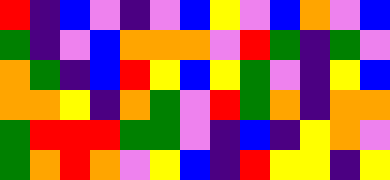[["red", "indigo", "blue", "violet", "indigo", "violet", "blue", "yellow", "violet", "blue", "orange", "violet", "blue"], ["green", "indigo", "violet", "blue", "orange", "orange", "orange", "violet", "red", "green", "indigo", "green", "violet"], ["orange", "green", "indigo", "blue", "red", "yellow", "blue", "yellow", "green", "violet", "indigo", "yellow", "blue"], ["orange", "orange", "yellow", "indigo", "orange", "green", "violet", "red", "green", "orange", "indigo", "orange", "orange"], ["green", "red", "red", "red", "green", "green", "violet", "indigo", "blue", "indigo", "yellow", "orange", "violet"], ["green", "orange", "red", "orange", "violet", "yellow", "blue", "indigo", "red", "yellow", "yellow", "indigo", "yellow"]]